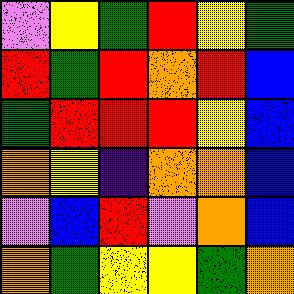[["violet", "yellow", "green", "red", "yellow", "green"], ["red", "green", "red", "orange", "red", "blue"], ["green", "red", "red", "red", "yellow", "blue"], ["orange", "yellow", "indigo", "orange", "orange", "blue"], ["violet", "blue", "red", "violet", "orange", "blue"], ["orange", "green", "yellow", "yellow", "green", "orange"]]